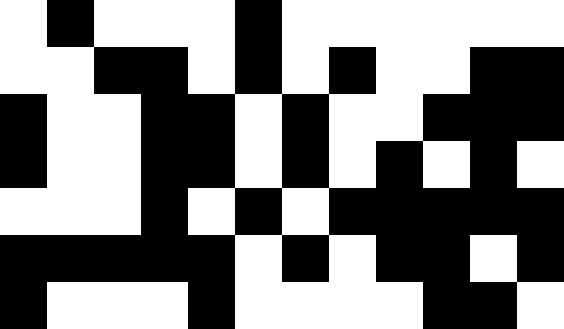[["white", "black", "white", "white", "white", "black", "white", "white", "white", "white", "white", "white"], ["white", "white", "black", "black", "white", "black", "white", "black", "white", "white", "black", "black"], ["black", "white", "white", "black", "black", "white", "black", "white", "white", "black", "black", "black"], ["black", "white", "white", "black", "black", "white", "black", "white", "black", "white", "black", "white"], ["white", "white", "white", "black", "white", "black", "white", "black", "black", "black", "black", "black"], ["black", "black", "black", "black", "black", "white", "black", "white", "black", "black", "white", "black"], ["black", "white", "white", "white", "black", "white", "white", "white", "white", "black", "black", "white"]]